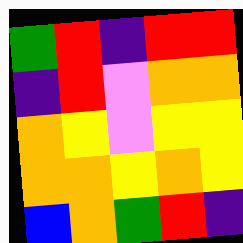[["green", "red", "indigo", "red", "red"], ["indigo", "red", "violet", "orange", "orange"], ["orange", "yellow", "violet", "yellow", "yellow"], ["orange", "orange", "yellow", "orange", "yellow"], ["blue", "orange", "green", "red", "indigo"]]